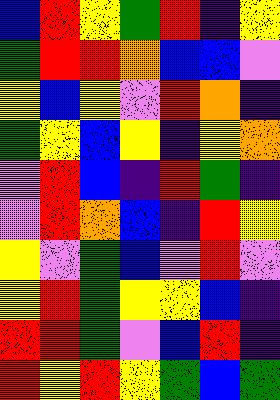[["blue", "red", "yellow", "green", "red", "indigo", "yellow"], ["green", "red", "red", "orange", "blue", "blue", "violet"], ["yellow", "blue", "yellow", "violet", "red", "orange", "indigo"], ["green", "yellow", "blue", "yellow", "indigo", "yellow", "orange"], ["violet", "red", "blue", "indigo", "red", "green", "indigo"], ["violet", "red", "orange", "blue", "indigo", "red", "yellow"], ["yellow", "violet", "green", "blue", "violet", "red", "violet"], ["yellow", "red", "green", "yellow", "yellow", "blue", "indigo"], ["red", "red", "green", "violet", "blue", "red", "indigo"], ["red", "yellow", "red", "yellow", "green", "blue", "green"]]